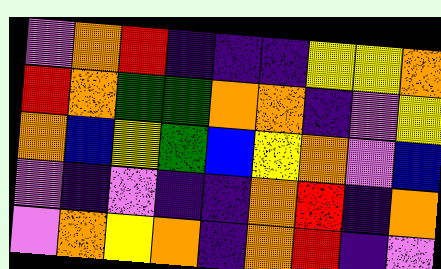[["violet", "orange", "red", "indigo", "indigo", "indigo", "yellow", "yellow", "orange"], ["red", "orange", "green", "green", "orange", "orange", "indigo", "violet", "yellow"], ["orange", "blue", "yellow", "green", "blue", "yellow", "orange", "violet", "blue"], ["violet", "indigo", "violet", "indigo", "indigo", "orange", "red", "indigo", "orange"], ["violet", "orange", "yellow", "orange", "indigo", "orange", "red", "indigo", "violet"]]